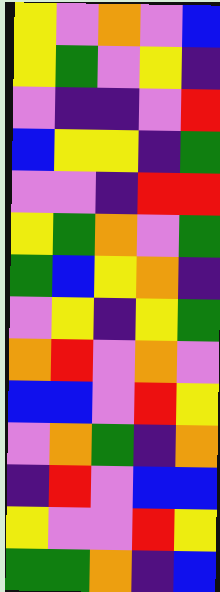[["yellow", "violet", "orange", "violet", "blue"], ["yellow", "green", "violet", "yellow", "indigo"], ["violet", "indigo", "indigo", "violet", "red"], ["blue", "yellow", "yellow", "indigo", "green"], ["violet", "violet", "indigo", "red", "red"], ["yellow", "green", "orange", "violet", "green"], ["green", "blue", "yellow", "orange", "indigo"], ["violet", "yellow", "indigo", "yellow", "green"], ["orange", "red", "violet", "orange", "violet"], ["blue", "blue", "violet", "red", "yellow"], ["violet", "orange", "green", "indigo", "orange"], ["indigo", "red", "violet", "blue", "blue"], ["yellow", "violet", "violet", "red", "yellow"], ["green", "green", "orange", "indigo", "blue"]]